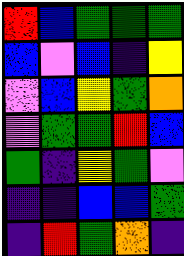[["red", "blue", "green", "green", "green"], ["blue", "violet", "blue", "indigo", "yellow"], ["violet", "blue", "yellow", "green", "orange"], ["violet", "green", "green", "red", "blue"], ["green", "indigo", "yellow", "green", "violet"], ["indigo", "indigo", "blue", "blue", "green"], ["indigo", "red", "green", "orange", "indigo"]]